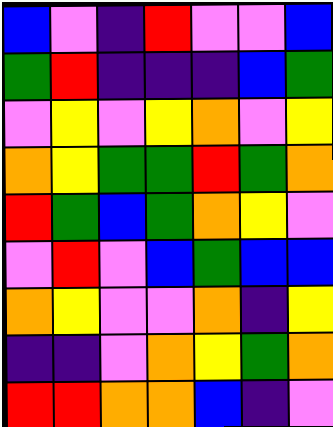[["blue", "violet", "indigo", "red", "violet", "violet", "blue"], ["green", "red", "indigo", "indigo", "indigo", "blue", "green"], ["violet", "yellow", "violet", "yellow", "orange", "violet", "yellow"], ["orange", "yellow", "green", "green", "red", "green", "orange"], ["red", "green", "blue", "green", "orange", "yellow", "violet"], ["violet", "red", "violet", "blue", "green", "blue", "blue"], ["orange", "yellow", "violet", "violet", "orange", "indigo", "yellow"], ["indigo", "indigo", "violet", "orange", "yellow", "green", "orange"], ["red", "red", "orange", "orange", "blue", "indigo", "violet"]]